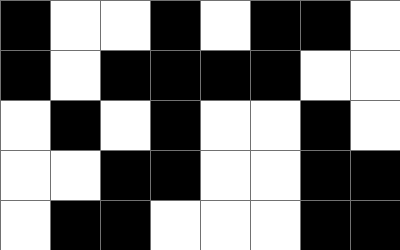[["black", "white", "white", "black", "white", "black", "black", "white"], ["black", "white", "black", "black", "black", "black", "white", "white"], ["white", "black", "white", "black", "white", "white", "black", "white"], ["white", "white", "black", "black", "white", "white", "black", "black"], ["white", "black", "black", "white", "white", "white", "black", "black"]]